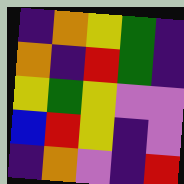[["indigo", "orange", "yellow", "green", "indigo"], ["orange", "indigo", "red", "green", "indigo"], ["yellow", "green", "yellow", "violet", "violet"], ["blue", "red", "yellow", "indigo", "violet"], ["indigo", "orange", "violet", "indigo", "red"]]